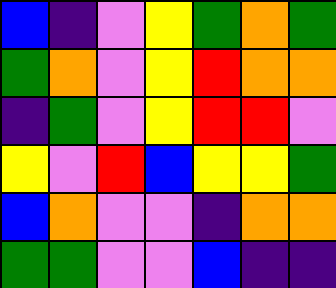[["blue", "indigo", "violet", "yellow", "green", "orange", "green"], ["green", "orange", "violet", "yellow", "red", "orange", "orange"], ["indigo", "green", "violet", "yellow", "red", "red", "violet"], ["yellow", "violet", "red", "blue", "yellow", "yellow", "green"], ["blue", "orange", "violet", "violet", "indigo", "orange", "orange"], ["green", "green", "violet", "violet", "blue", "indigo", "indigo"]]